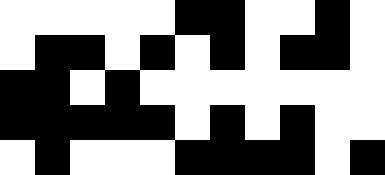[["white", "white", "white", "white", "white", "black", "black", "white", "white", "black", "white"], ["white", "black", "black", "white", "black", "white", "black", "white", "black", "black", "white"], ["black", "black", "white", "black", "white", "white", "white", "white", "white", "white", "white"], ["black", "black", "black", "black", "black", "white", "black", "white", "black", "white", "white"], ["white", "black", "white", "white", "white", "black", "black", "black", "black", "white", "black"]]